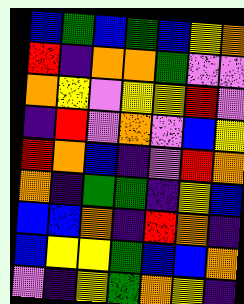[["blue", "green", "blue", "green", "blue", "yellow", "orange"], ["red", "indigo", "orange", "orange", "green", "violet", "violet"], ["orange", "yellow", "violet", "yellow", "yellow", "red", "violet"], ["indigo", "red", "violet", "orange", "violet", "blue", "yellow"], ["red", "orange", "blue", "indigo", "violet", "red", "orange"], ["orange", "indigo", "green", "green", "indigo", "yellow", "blue"], ["blue", "blue", "orange", "indigo", "red", "orange", "indigo"], ["blue", "yellow", "yellow", "green", "blue", "blue", "orange"], ["violet", "indigo", "yellow", "green", "orange", "yellow", "indigo"]]